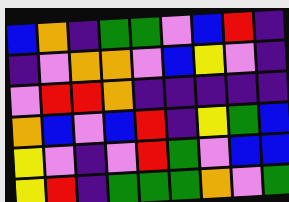[["blue", "orange", "indigo", "green", "green", "violet", "blue", "red", "indigo"], ["indigo", "violet", "orange", "orange", "violet", "blue", "yellow", "violet", "indigo"], ["violet", "red", "red", "orange", "indigo", "indigo", "indigo", "indigo", "indigo"], ["orange", "blue", "violet", "blue", "red", "indigo", "yellow", "green", "blue"], ["yellow", "violet", "indigo", "violet", "red", "green", "violet", "blue", "blue"], ["yellow", "red", "indigo", "green", "green", "green", "orange", "violet", "green"]]